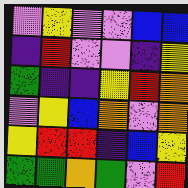[["violet", "yellow", "violet", "violet", "blue", "blue"], ["indigo", "red", "violet", "violet", "indigo", "yellow"], ["green", "indigo", "indigo", "yellow", "red", "orange"], ["violet", "yellow", "blue", "orange", "violet", "orange"], ["yellow", "red", "red", "indigo", "blue", "yellow"], ["green", "green", "orange", "green", "violet", "red"]]